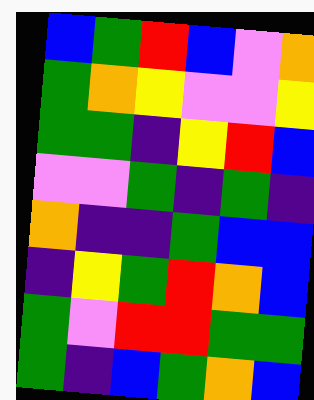[["blue", "green", "red", "blue", "violet", "orange"], ["green", "orange", "yellow", "violet", "violet", "yellow"], ["green", "green", "indigo", "yellow", "red", "blue"], ["violet", "violet", "green", "indigo", "green", "indigo"], ["orange", "indigo", "indigo", "green", "blue", "blue"], ["indigo", "yellow", "green", "red", "orange", "blue"], ["green", "violet", "red", "red", "green", "green"], ["green", "indigo", "blue", "green", "orange", "blue"]]